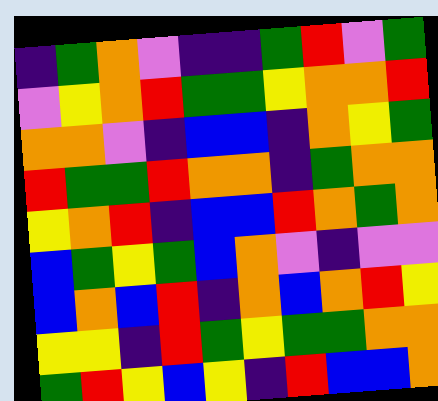[["indigo", "green", "orange", "violet", "indigo", "indigo", "green", "red", "violet", "green"], ["violet", "yellow", "orange", "red", "green", "green", "yellow", "orange", "orange", "red"], ["orange", "orange", "violet", "indigo", "blue", "blue", "indigo", "orange", "yellow", "green"], ["red", "green", "green", "red", "orange", "orange", "indigo", "green", "orange", "orange"], ["yellow", "orange", "red", "indigo", "blue", "blue", "red", "orange", "green", "orange"], ["blue", "green", "yellow", "green", "blue", "orange", "violet", "indigo", "violet", "violet"], ["blue", "orange", "blue", "red", "indigo", "orange", "blue", "orange", "red", "yellow"], ["yellow", "yellow", "indigo", "red", "green", "yellow", "green", "green", "orange", "orange"], ["green", "red", "yellow", "blue", "yellow", "indigo", "red", "blue", "blue", "orange"]]